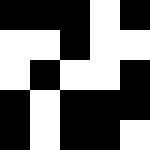[["black", "black", "black", "white", "black"], ["white", "white", "black", "white", "white"], ["white", "black", "white", "white", "black"], ["black", "white", "black", "black", "black"], ["black", "white", "black", "black", "white"]]